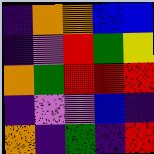[["indigo", "orange", "orange", "blue", "blue"], ["indigo", "violet", "red", "green", "yellow"], ["orange", "green", "red", "red", "red"], ["indigo", "violet", "violet", "blue", "indigo"], ["orange", "indigo", "green", "indigo", "red"]]